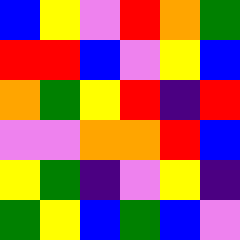[["blue", "yellow", "violet", "red", "orange", "green"], ["red", "red", "blue", "violet", "yellow", "blue"], ["orange", "green", "yellow", "red", "indigo", "red"], ["violet", "violet", "orange", "orange", "red", "blue"], ["yellow", "green", "indigo", "violet", "yellow", "indigo"], ["green", "yellow", "blue", "green", "blue", "violet"]]